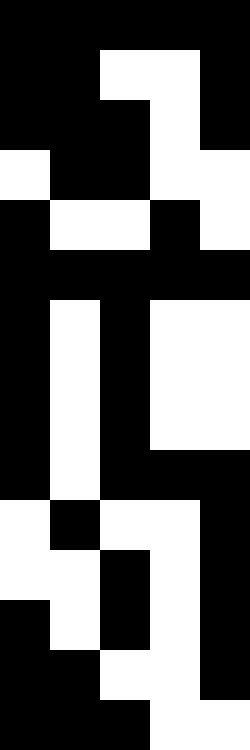[["black", "black", "black", "black", "black"], ["black", "black", "white", "white", "black"], ["black", "black", "black", "white", "black"], ["white", "black", "black", "white", "white"], ["black", "white", "white", "black", "white"], ["black", "black", "black", "black", "black"], ["black", "white", "black", "white", "white"], ["black", "white", "black", "white", "white"], ["black", "white", "black", "white", "white"], ["black", "white", "black", "black", "black"], ["white", "black", "white", "white", "black"], ["white", "white", "black", "white", "black"], ["black", "white", "black", "white", "black"], ["black", "black", "white", "white", "black"], ["black", "black", "black", "white", "white"]]